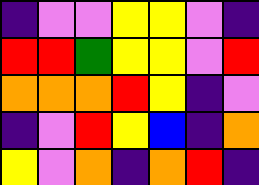[["indigo", "violet", "violet", "yellow", "yellow", "violet", "indigo"], ["red", "red", "green", "yellow", "yellow", "violet", "red"], ["orange", "orange", "orange", "red", "yellow", "indigo", "violet"], ["indigo", "violet", "red", "yellow", "blue", "indigo", "orange"], ["yellow", "violet", "orange", "indigo", "orange", "red", "indigo"]]